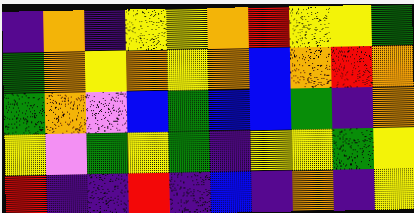[["indigo", "orange", "indigo", "yellow", "yellow", "orange", "red", "yellow", "yellow", "green"], ["green", "orange", "yellow", "orange", "yellow", "orange", "blue", "orange", "red", "orange"], ["green", "orange", "violet", "blue", "green", "blue", "blue", "green", "indigo", "orange"], ["yellow", "violet", "green", "yellow", "green", "indigo", "yellow", "yellow", "green", "yellow"], ["red", "indigo", "indigo", "red", "indigo", "blue", "indigo", "orange", "indigo", "yellow"]]